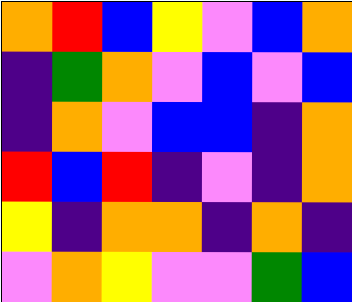[["orange", "red", "blue", "yellow", "violet", "blue", "orange"], ["indigo", "green", "orange", "violet", "blue", "violet", "blue"], ["indigo", "orange", "violet", "blue", "blue", "indigo", "orange"], ["red", "blue", "red", "indigo", "violet", "indigo", "orange"], ["yellow", "indigo", "orange", "orange", "indigo", "orange", "indigo"], ["violet", "orange", "yellow", "violet", "violet", "green", "blue"]]